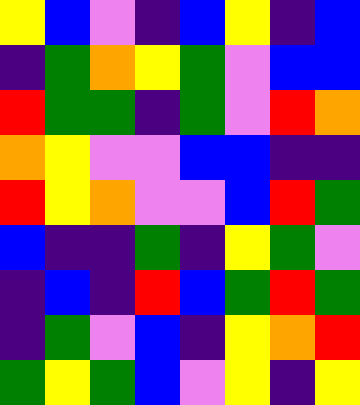[["yellow", "blue", "violet", "indigo", "blue", "yellow", "indigo", "blue"], ["indigo", "green", "orange", "yellow", "green", "violet", "blue", "blue"], ["red", "green", "green", "indigo", "green", "violet", "red", "orange"], ["orange", "yellow", "violet", "violet", "blue", "blue", "indigo", "indigo"], ["red", "yellow", "orange", "violet", "violet", "blue", "red", "green"], ["blue", "indigo", "indigo", "green", "indigo", "yellow", "green", "violet"], ["indigo", "blue", "indigo", "red", "blue", "green", "red", "green"], ["indigo", "green", "violet", "blue", "indigo", "yellow", "orange", "red"], ["green", "yellow", "green", "blue", "violet", "yellow", "indigo", "yellow"]]